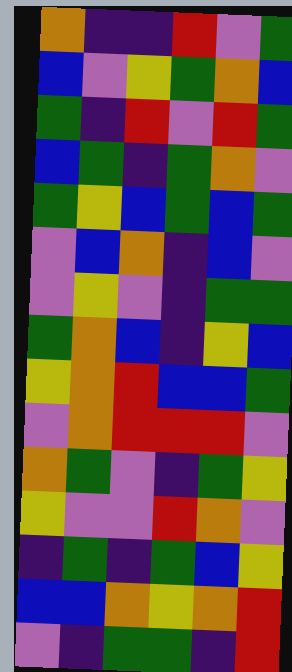[["orange", "indigo", "indigo", "red", "violet", "green"], ["blue", "violet", "yellow", "green", "orange", "blue"], ["green", "indigo", "red", "violet", "red", "green"], ["blue", "green", "indigo", "green", "orange", "violet"], ["green", "yellow", "blue", "green", "blue", "green"], ["violet", "blue", "orange", "indigo", "blue", "violet"], ["violet", "yellow", "violet", "indigo", "green", "green"], ["green", "orange", "blue", "indigo", "yellow", "blue"], ["yellow", "orange", "red", "blue", "blue", "green"], ["violet", "orange", "red", "red", "red", "violet"], ["orange", "green", "violet", "indigo", "green", "yellow"], ["yellow", "violet", "violet", "red", "orange", "violet"], ["indigo", "green", "indigo", "green", "blue", "yellow"], ["blue", "blue", "orange", "yellow", "orange", "red"], ["violet", "indigo", "green", "green", "indigo", "red"]]